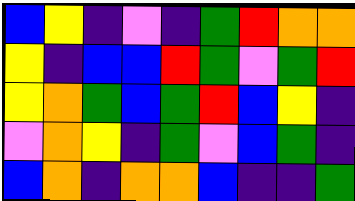[["blue", "yellow", "indigo", "violet", "indigo", "green", "red", "orange", "orange"], ["yellow", "indigo", "blue", "blue", "red", "green", "violet", "green", "red"], ["yellow", "orange", "green", "blue", "green", "red", "blue", "yellow", "indigo"], ["violet", "orange", "yellow", "indigo", "green", "violet", "blue", "green", "indigo"], ["blue", "orange", "indigo", "orange", "orange", "blue", "indigo", "indigo", "green"]]